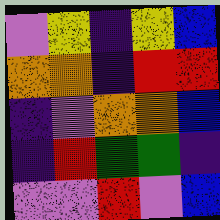[["violet", "yellow", "indigo", "yellow", "blue"], ["orange", "orange", "indigo", "red", "red"], ["indigo", "violet", "orange", "orange", "blue"], ["indigo", "red", "green", "green", "indigo"], ["violet", "violet", "red", "violet", "blue"]]